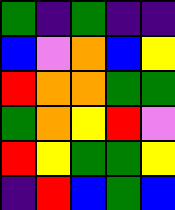[["green", "indigo", "green", "indigo", "indigo"], ["blue", "violet", "orange", "blue", "yellow"], ["red", "orange", "orange", "green", "green"], ["green", "orange", "yellow", "red", "violet"], ["red", "yellow", "green", "green", "yellow"], ["indigo", "red", "blue", "green", "blue"]]